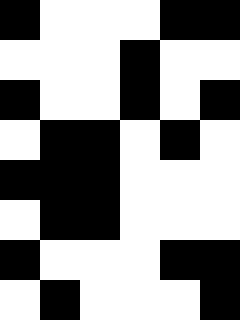[["black", "white", "white", "white", "black", "black"], ["white", "white", "white", "black", "white", "white"], ["black", "white", "white", "black", "white", "black"], ["white", "black", "black", "white", "black", "white"], ["black", "black", "black", "white", "white", "white"], ["white", "black", "black", "white", "white", "white"], ["black", "white", "white", "white", "black", "black"], ["white", "black", "white", "white", "white", "black"]]